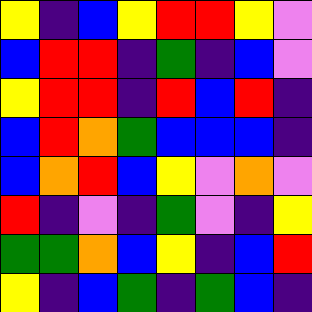[["yellow", "indigo", "blue", "yellow", "red", "red", "yellow", "violet"], ["blue", "red", "red", "indigo", "green", "indigo", "blue", "violet"], ["yellow", "red", "red", "indigo", "red", "blue", "red", "indigo"], ["blue", "red", "orange", "green", "blue", "blue", "blue", "indigo"], ["blue", "orange", "red", "blue", "yellow", "violet", "orange", "violet"], ["red", "indigo", "violet", "indigo", "green", "violet", "indigo", "yellow"], ["green", "green", "orange", "blue", "yellow", "indigo", "blue", "red"], ["yellow", "indigo", "blue", "green", "indigo", "green", "blue", "indigo"]]